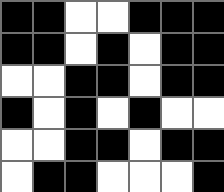[["black", "black", "white", "white", "black", "black", "black"], ["black", "black", "white", "black", "white", "black", "black"], ["white", "white", "black", "black", "white", "black", "black"], ["black", "white", "black", "white", "black", "white", "white"], ["white", "white", "black", "black", "white", "black", "black"], ["white", "black", "black", "white", "white", "white", "black"]]